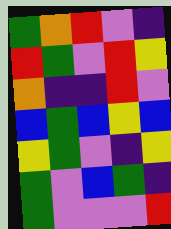[["green", "orange", "red", "violet", "indigo"], ["red", "green", "violet", "red", "yellow"], ["orange", "indigo", "indigo", "red", "violet"], ["blue", "green", "blue", "yellow", "blue"], ["yellow", "green", "violet", "indigo", "yellow"], ["green", "violet", "blue", "green", "indigo"], ["green", "violet", "violet", "violet", "red"]]